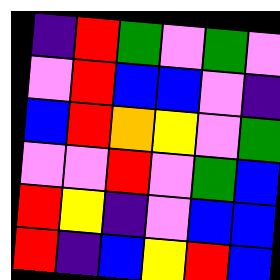[["indigo", "red", "green", "violet", "green", "violet"], ["violet", "red", "blue", "blue", "violet", "indigo"], ["blue", "red", "orange", "yellow", "violet", "green"], ["violet", "violet", "red", "violet", "green", "blue"], ["red", "yellow", "indigo", "violet", "blue", "blue"], ["red", "indigo", "blue", "yellow", "red", "blue"]]